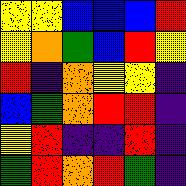[["yellow", "yellow", "blue", "blue", "blue", "red"], ["yellow", "orange", "green", "blue", "red", "yellow"], ["red", "indigo", "orange", "yellow", "yellow", "indigo"], ["blue", "green", "orange", "red", "red", "indigo"], ["yellow", "red", "indigo", "indigo", "red", "indigo"], ["green", "red", "orange", "red", "green", "indigo"]]